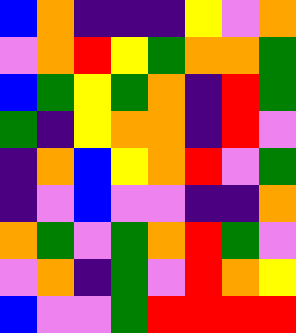[["blue", "orange", "indigo", "indigo", "indigo", "yellow", "violet", "orange"], ["violet", "orange", "red", "yellow", "green", "orange", "orange", "green"], ["blue", "green", "yellow", "green", "orange", "indigo", "red", "green"], ["green", "indigo", "yellow", "orange", "orange", "indigo", "red", "violet"], ["indigo", "orange", "blue", "yellow", "orange", "red", "violet", "green"], ["indigo", "violet", "blue", "violet", "violet", "indigo", "indigo", "orange"], ["orange", "green", "violet", "green", "orange", "red", "green", "violet"], ["violet", "orange", "indigo", "green", "violet", "red", "orange", "yellow"], ["blue", "violet", "violet", "green", "red", "red", "red", "red"]]